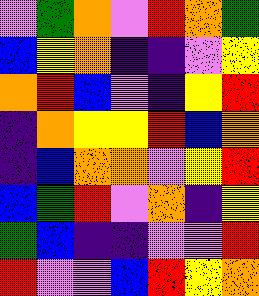[["violet", "green", "orange", "violet", "red", "orange", "green"], ["blue", "yellow", "orange", "indigo", "indigo", "violet", "yellow"], ["orange", "red", "blue", "violet", "indigo", "yellow", "red"], ["indigo", "orange", "yellow", "yellow", "red", "blue", "orange"], ["indigo", "blue", "orange", "orange", "violet", "yellow", "red"], ["blue", "green", "red", "violet", "orange", "indigo", "yellow"], ["green", "blue", "indigo", "indigo", "violet", "violet", "red"], ["red", "violet", "violet", "blue", "red", "yellow", "orange"]]